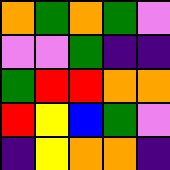[["orange", "green", "orange", "green", "violet"], ["violet", "violet", "green", "indigo", "indigo"], ["green", "red", "red", "orange", "orange"], ["red", "yellow", "blue", "green", "violet"], ["indigo", "yellow", "orange", "orange", "indigo"]]